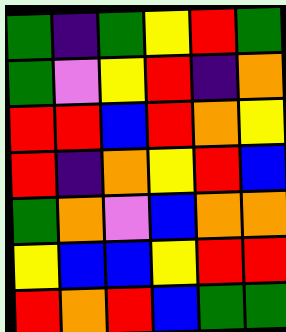[["green", "indigo", "green", "yellow", "red", "green"], ["green", "violet", "yellow", "red", "indigo", "orange"], ["red", "red", "blue", "red", "orange", "yellow"], ["red", "indigo", "orange", "yellow", "red", "blue"], ["green", "orange", "violet", "blue", "orange", "orange"], ["yellow", "blue", "blue", "yellow", "red", "red"], ["red", "orange", "red", "blue", "green", "green"]]